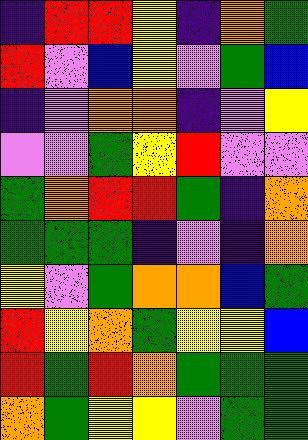[["indigo", "red", "red", "yellow", "indigo", "orange", "green"], ["red", "violet", "blue", "yellow", "violet", "green", "blue"], ["indigo", "violet", "orange", "orange", "indigo", "violet", "yellow"], ["violet", "violet", "green", "yellow", "red", "violet", "violet"], ["green", "orange", "red", "red", "green", "indigo", "orange"], ["green", "green", "green", "indigo", "violet", "indigo", "orange"], ["yellow", "violet", "green", "orange", "orange", "blue", "green"], ["red", "yellow", "orange", "green", "yellow", "yellow", "blue"], ["red", "green", "red", "orange", "green", "green", "green"], ["orange", "green", "yellow", "yellow", "violet", "green", "green"]]